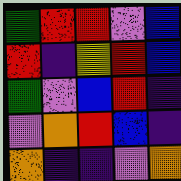[["green", "red", "red", "violet", "blue"], ["red", "indigo", "yellow", "red", "blue"], ["green", "violet", "blue", "red", "indigo"], ["violet", "orange", "red", "blue", "indigo"], ["orange", "indigo", "indigo", "violet", "orange"]]